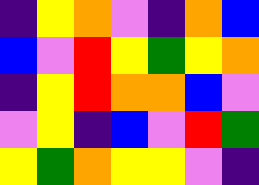[["indigo", "yellow", "orange", "violet", "indigo", "orange", "blue"], ["blue", "violet", "red", "yellow", "green", "yellow", "orange"], ["indigo", "yellow", "red", "orange", "orange", "blue", "violet"], ["violet", "yellow", "indigo", "blue", "violet", "red", "green"], ["yellow", "green", "orange", "yellow", "yellow", "violet", "indigo"]]